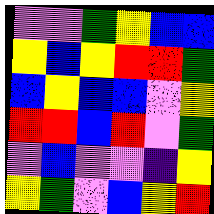[["violet", "violet", "green", "yellow", "blue", "blue"], ["yellow", "blue", "yellow", "red", "red", "green"], ["blue", "yellow", "blue", "blue", "violet", "yellow"], ["red", "red", "blue", "red", "violet", "green"], ["violet", "blue", "violet", "violet", "indigo", "yellow"], ["yellow", "green", "violet", "blue", "yellow", "red"]]